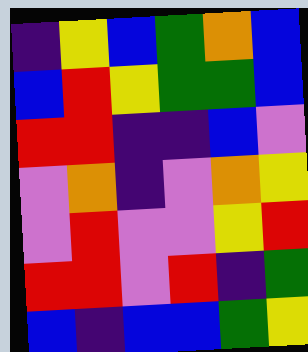[["indigo", "yellow", "blue", "green", "orange", "blue"], ["blue", "red", "yellow", "green", "green", "blue"], ["red", "red", "indigo", "indigo", "blue", "violet"], ["violet", "orange", "indigo", "violet", "orange", "yellow"], ["violet", "red", "violet", "violet", "yellow", "red"], ["red", "red", "violet", "red", "indigo", "green"], ["blue", "indigo", "blue", "blue", "green", "yellow"]]